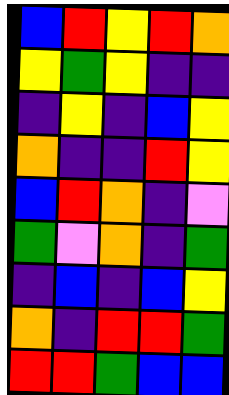[["blue", "red", "yellow", "red", "orange"], ["yellow", "green", "yellow", "indigo", "indigo"], ["indigo", "yellow", "indigo", "blue", "yellow"], ["orange", "indigo", "indigo", "red", "yellow"], ["blue", "red", "orange", "indigo", "violet"], ["green", "violet", "orange", "indigo", "green"], ["indigo", "blue", "indigo", "blue", "yellow"], ["orange", "indigo", "red", "red", "green"], ["red", "red", "green", "blue", "blue"]]